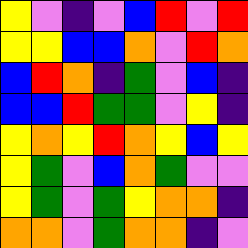[["yellow", "violet", "indigo", "violet", "blue", "red", "violet", "red"], ["yellow", "yellow", "blue", "blue", "orange", "violet", "red", "orange"], ["blue", "red", "orange", "indigo", "green", "violet", "blue", "indigo"], ["blue", "blue", "red", "green", "green", "violet", "yellow", "indigo"], ["yellow", "orange", "yellow", "red", "orange", "yellow", "blue", "yellow"], ["yellow", "green", "violet", "blue", "orange", "green", "violet", "violet"], ["yellow", "green", "violet", "green", "yellow", "orange", "orange", "indigo"], ["orange", "orange", "violet", "green", "orange", "orange", "indigo", "violet"]]